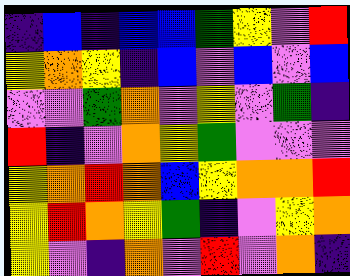[["indigo", "blue", "indigo", "blue", "blue", "green", "yellow", "violet", "red"], ["yellow", "orange", "yellow", "indigo", "blue", "violet", "blue", "violet", "blue"], ["violet", "violet", "green", "orange", "violet", "yellow", "violet", "green", "indigo"], ["red", "indigo", "violet", "orange", "yellow", "green", "violet", "violet", "violet"], ["yellow", "orange", "red", "orange", "blue", "yellow", "orange", "orange", "red"], ["yellow", "red", "orange", "yellow", "green", "indigo", "violet", "yellow", "orange"], ["yellow", "violet", "indigo", "orange", "violet", "red", "violet", "orange", "indigo"]]